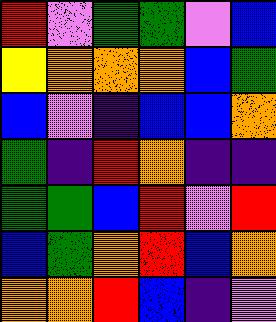[["red", "violet", "green", "green", "violet", "blue"], ["yellow", "orange", "orange", "orange", "blue", "green"], ["blue", "violet", "indigo", "blue", "blue", "orange"], ["green", "indigo", "red", "orange", "indigo", "indigo"], ["green", "green", "blue", "red", "violet", "red"], ["blue", "green", "orange", "red", "blue", "orange"], ["orange", "orange", "red", "blue", "indigo", "violet"]]